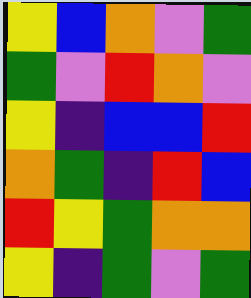[["yellow", "blue", "orange", "violet", "green"], ["green", "violet", "red", "orange", "violet"], ["yellow", "indigo", "blue", "blue", "red"], ["orange", "green", "indigo", "red", "blue"], ["red", "yellow", "green", "orange", "orange"], ["yellow", "indigo", "green", "violet", "green"]]